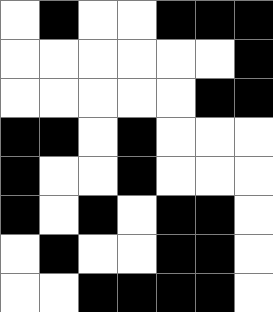[["white", "black", "white", "white", "black", "black", "black"], ["white", "white", "white", "white", "white", "white", "black"], ["white", "white", "white", "white", "white", "black", "black"], ["black", "black", "white", "black", "white", "white", "white"], ["black", "white", "white", "black", "white", "white", "white"], ["black", "white", "black", "white", "black", "black", "white"], ["white", "black", "white", "white", "black", "black", "white"], ["white", "white", "black", "black", "black", "black", "white"]]